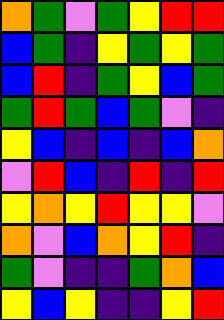[["orange", "green", "violet", "green", "yellow", "red", "red"], ["blue", "green", "indigo", "yellow", "green", "yellow", "green"], ["blue", "red", "indigo", "green", "yellow", "blue", "green"], ["green", "red", "green", "blue", "green", "violet", "indigo"], ["yellow", "blue", "indigo", "blue", "indigo", "blue", "orange"], ["violet", "red", "blue", "indigo", "red", "indigo", "red"], ["yellow", "orange", "yellow", "red", "yellow", "yellow", "violet"], ["orange", "violet", "blue", "orange", "yellow", "red", "indigo"], ["green", "violet", "indigo", "indigo", "green", "orange", "blue"], ["yellow", "blue", "yellow", "indigo", "indigo", "yellow", "red"]]